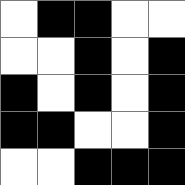[["white", "black", "black", "white", "white"], ["white", "white", "black", "white", "black"], ["black", "white", "black", "white", "black"], ["black", "black", "white", "white", "black"], ["white", "white", "black", "black", "black"]]